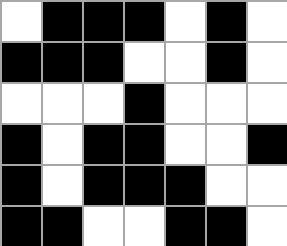[["white", "black", "black", "black", "white", "black", "white"], ["black", "black", "black", "white", "white", "black", "white"], ["white", "white", "white", "black", "white", "white", "white"], ["black", "white", "black", "black", "white", "white", "black"], ["black", "white", "black", "black", "black", "white", "white"], ["black", "black", "white", "white", "black", "black", "white"]]